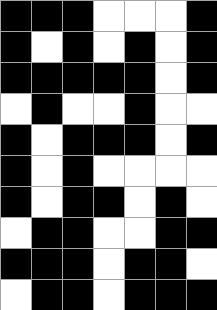[["black", "black", "black", "white", "white", "white", "black"], ["black", "white", "black", "white", "black", "white", "black"], ["black", "black", "black", "black", "black", "white", "black"], ["white", "black", "white", "white", "black", "white", "white"], ["black", "white", "black", "black", "black", "white", "black"], ["black", "white", "black", "white", "white", "white", "white"], ["black", "white", "black", "black", "white", "black", "white"], ["white", "black", "black", "white", "white", "black", "black"], ["black", "black", "black", "white", "black", "black", "white"], ["white", "black", "black", "white", "black", "black", "black"]]